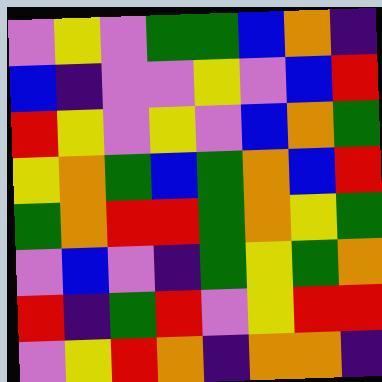[["violet", "yellow", "violet", "green", "green", "blue", "orange", "indigo"], ["blue", "indigo", "violet", "violet", "yellow", "violet", "blue", "red"], ["red", "yellow", "violet", "yellow", "violet", "blue", "orange", "green"], ["yellow", "orange", "green", "blue", "green", "orange", "blue", "red"], ["green", "orange", "red", "red", "green", "orange", "yellow", "green"], ["violet", "blue", "violet", "indigo", "green", "yellow", "green", "orange"], ["red", "indigo", "green", "red", "violet", "yellow", "red", "red"], ["violet", "yellow", "red", "orange", "indigo", "orange", "orange", "indigo"]]